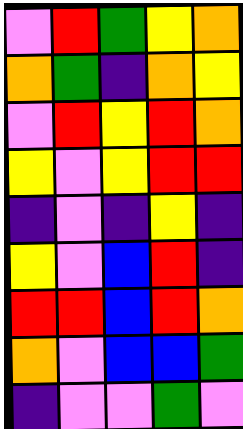[["violet", "red", "green", "yellow", "orange"], ["orange", "green", "indigo", "orange", "yellow"], ["violet", "red", "yellow", "red", "orange"], ["yellow", "violet", "yellow", "red", "red"], ["indigo", "violet", "indigo", "yellow", "indigo"], ["yellow", "violet", "blue", "red", "indigo"], ["red", "red", "blue", "red", "orange"], ["orange", "violet", "blue", "blue", "green"], ["indigo", "violet", "violet", "green", "violet"]]